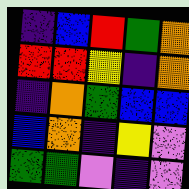[["indigo", "blue", "red", "green", "orange"], ["red", "red", "yellow", "indigo", "orange"], ["indigo", "orange", "green", "blue", "blue"], ["blue", "orange", "indigo", "yellow", "violet"], ["green", "green", "violet", "indigo", "violet"]]